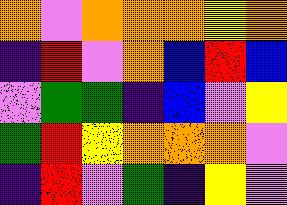[["orange", "violet", "orange", "orange", "orange", "yellow", "orange"], ["indigo", "red", "violet", "orange", "blue", "red", "blue"], ["violet", "green", "green", "indigo", "blue", "violet", "yellow"], ["green", "red", "yellow", "orange", "orange", "orange", "violet"], ["indigo", "red", "violet", "green", "indigo", "yellow", "violet"]]